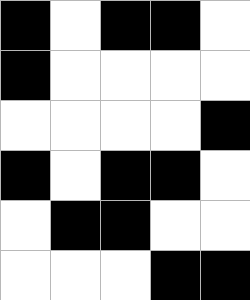[["black", "white", "black", "black", "white"], ["black", "white", "white", "white", "white"], ["white", "white", "white", "white", "black"], ["black", "white", "black", "black", "white"], ["white", "black", "black", "white", "white"], ["white", "white", "white", "black", "black"]]